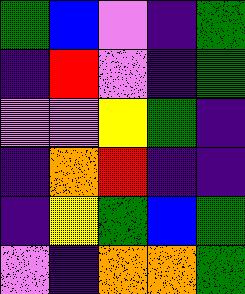[["green", "blue", "violet", "indigo", "green"], ["indigo", "red", "violet", "indigo", "green"], ["violet", "violet", "yellow", "green", "indigo"], ["indigo", "orange", "red", "indigo", "indigo"], ["indigo", "yellow", "green", "blue", "green"], ["violet", "indigo", "orange", "orange", "green"]]